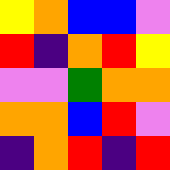[["yellow", "orange", "blue", "blue", "violet"], ["red", "indigo", "orange", "red", "yellow"], ["violet", "violet", "green", "orange", "orange"], ["orange", "orange", "blue", "red", "violet"], ["indigo", "orange", "red", "indigo", "red"]]